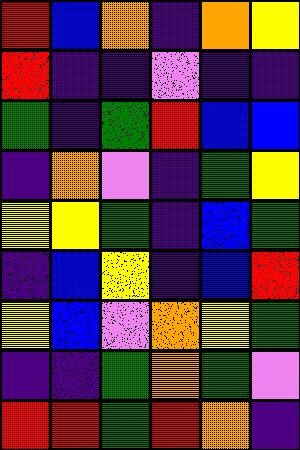[["red", "blue", "orange", "indigo", "orange", "yellow"], ["red", "indigo", "indigo", "violet", "indigo", "indigo"], ["green", "indigo", "green", "red", "blue", "blue"], ["indigo", "orange", "violet", "indigo", "green", "yellow"], ["yellow", "yellow", "green", "indigo", "blue", "green"], ["indigo", "blue", "yellow", "indigo", "blue", "red"], ["yellow", "blue", "violet", "orange", "yellow", "green"], ["indigo", "indigo", "green", "orange", "green", "violet"], ["red", "red", "green", "red", "orange", "indigo"]]